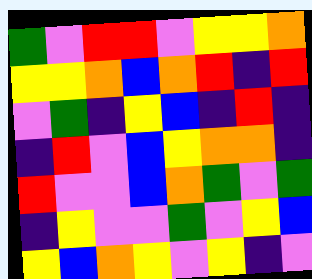[["green", "violet", "red", "red", "violet", "yellow", "yellow", "orange"], ["yellow", "yellow", "orange", "blue", "orange", "red", "indigo", "red"], ["violet", "green", "indigo", "yellow", "blue", "indigo", "red", "indigo"], ["indigo", "red", "violet", "blue", "yellow", "orange", "orange", "indigo"], ["red", "violet", "violet", "blue", "orange", "green", "violet", "green"], ["indigo", "yellow", "violet", "violet", "green", "violet", "yellow", "blue"], ["yellow", "blue", "orange", "yellow", "violet", "yellow", "indigo", "violet"]]